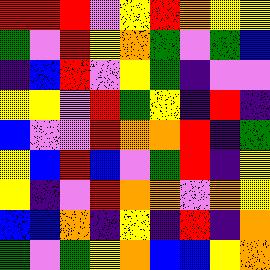[["red", "red", "red", "violet", "yellow", "red", "orange", "yellow", "yellow"], ["green", "violet", "red", "yellow", "orange", "green", "violet", "green", "blue"], ["indigo", "blue", "red", "violet", "yellow", "green", "indigo", "violet", "violet"], ["yellow", "yellow", "violet", "red", "green", "yellow", "indigo", "red", "indigo"], ["blue", "violet", "violet", "red", "orange", "orange", "red", "indigo", "green"], ["yellow", "blue", "red", "blue", "violet", "green", "red", "indigo", "yellow"], ["yellow", "indigo", "violet", "red", "orange", "orange", "violet", "orange", "yellow"], ["blue", "blue", "orange", "indigo", "yellow", "indigo", "red", "indigo", "orange"], ["green", "violet", "green", "yellow", "orange", "blue", "blue", "yellow", "orange"]]